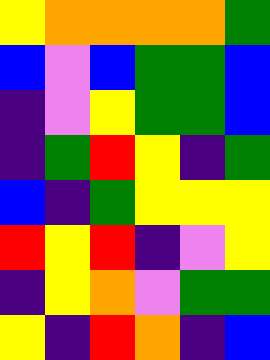[["yellow", "orange", "orange", "orange", "orange", "green"], ["blue", "violet", "blue", "green", "green", "blue"], ["indigo", "violet", "yellow", "green", "green", "blue"], ["indigo", "green", "red", "yellow", "indigo", "green"], ["blue", "indigo", "green", "yellow", "yellow", "yellow"], ["red", "yellow", "red", "indigo", "violet", "yellow"], ["indigo", "yellow", "orange", "violet", "green", "green"], ["yellow", "indigo", "red", "orange", "indigo", "blue"]]